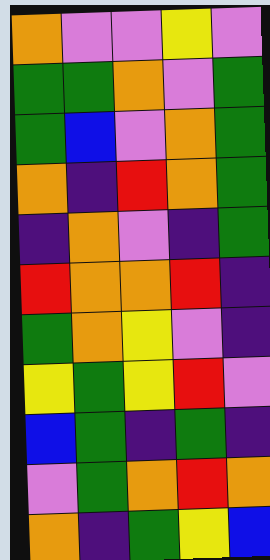[["orange", "violet", "violet", "yellow", "violet"], ["green", "green", "orange", "violet", "green"], ["green", "blue", "violet", "orange", "green"], ["orange", "indigo", "red", "orange", "green"], ["indigo", "orange", "violet", "indigo", "green"], ["red", "orange", "orange", "red", "indigo"], ["green", "orange", "yellow", "violet", "indigo"], ["yellow", "green", "yellow", "red", "violet"], ["blue", "green", "indigo", "green", "indigo"], ["violet", "green", "orange", "red", "orange"], ["orange", "indigo", "green", "yellow", "blue"]]